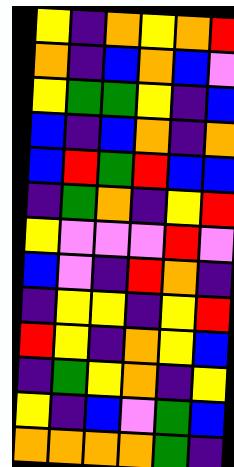[["yellow", "indigo", "orange", "yellow", "orange", "red"], ["orange", "indigo", "blue", "orange", "blue", "violet"], ["yellow", "green", "green", "yellow", "indigo", "blue"], ["blue", "indigo", "blue", "orange", "indigo", "orange"], ["blue", "red", "green", "red", "blue", "blue"], ["indigo", "green", "orange", "indigo", "yellow", "red"], ["yellow", "violet", "violet", "violet", "red", "violet"], ["blue", "violet", "indigo", "red", "orange", "indigo"], ["indigo", "yellow", "yellow", "indigo", "yellow", "red"], ["red", "yellow", "indigo", "orange", "yellow", "blue"], ["indigo", "green", "yellow", "orange", "indigo", "yellow"], ["yellow", "indigo", "blue", "violet", "green", "blue"], ["orange", "orange", "orange", "orange", "green", "indigo"]]